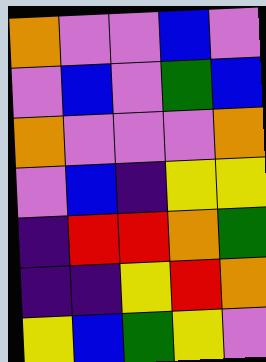[["orange", "violet", "violet", "blue", "violet"], ["violet", "blue", "violet", "green", "blue"], ["orange", "violet", "violet", "violet", "orange"], ["violet", "blue", "indigo", "yellow", "yellow"], ["indigo", "red", "red", "orange", "green"], ["indigo", "indigo", "yellow", "red", "orange"], ["yellow", "blue", "green", "yellow", "violet"]]